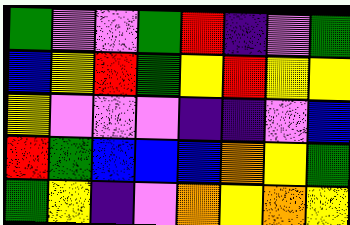[["green", "violet", "violet", "green", "red", "indigo", "violet", "green"], ["blue", "yellow", "red", "green", "yellow", "red", "yellow", "yellow"], ["yellow", "violet", "violet", "violet", "indigo", "indigo", "violet", "blue"], ["red", "green", "blue", "blue", "blue", "orange", "yellow", "green"], ["green", "yellow", "indigo", "violet", "orange", "yellow", "orange", "yellow"]]